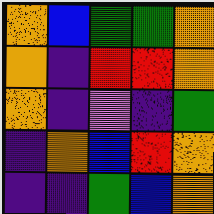[["orange", "blue", "green", "green", "orange"], ["orange", "indigo", "red", "red", "orange"], ["orange", "indigo", "violet", "indigo", "green"], ["indigo", "orange", "blue", "red", "orange"], ["indigo", "indigo", "green", "blue", "orange"]]